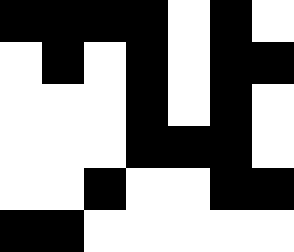[["black", "black", "black", "black", "white", "black", "white"], ["white", "black", "white", "black", "white", "black", "black"], ["white", "white", "white", "black", "white", "black", "white"], ["white", "white", "white", "black", "black", "black", "white"], ["white", "white", "black", "white", "white", "black", "black"], ["black", "black", "white", "white", "white", "white", "white"]]